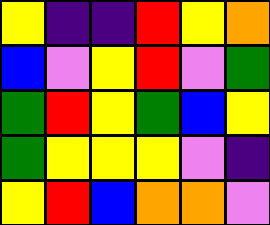[["yellow", "indigo", "indigo", "red", "yellow", "orange"], ["blue", "violet", "yellow", "red", "violet", "green"], ["green", "red", "yellow", "green", "blue", "yellow"], ["green", "yellow", "yellow", "yellow", "violet", "indigo"], ["yellow", "red", "blue", "orange", "orange", "violet"]]